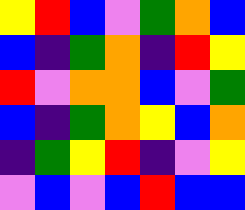[["yellow", "red", "blue", "violet", "green", "orange", "blue"], ["blue", "indigo", "green", "orange", "indigo", "red", "yellow"], ["red", "violet", "orange", "orange", "blue", "violet", "green"], ["blue", "indigo", "green", "orange", "yellow", "blue", "orange"], ["indigo", "green", "yellow", "red", "indigo", "violet", "yellow"], ["violet", "blue", "violet", "blue", "red", "blue", "blue"]]